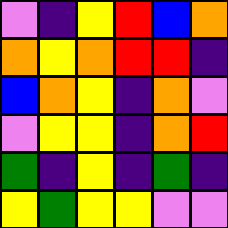[["violet", "indigo", "yellow", "red", "blue", "orange"], ["orange", "yellow", "orange", "red", "red", "indigo"], ["blue", "orange", "yellow", "indigo", "orange", "violet"], ["violet", "yellow", "yellow", "indigo", "orange", "red"], ["green", "indigo", "yellow", "indigo", "green", "indigo"], ["yellow", "green", "yellow", "yellow", "violet", "violet"]]